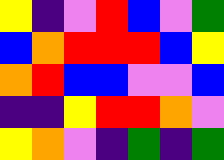[["yellow", "indigo", "violet", "red", "blue", "violet", "green"], ["blue", "orange", "red", "red", "red", "blue", "yellow"], ["orange", "red", "blue", "blue", "violet", "violet", "blue"], ["indigo", "indigo", "yellow", "red", "red", "orange", "violet"], ["yellow", "orange", "violet", "indigo", "green", "indigo", "green"]]